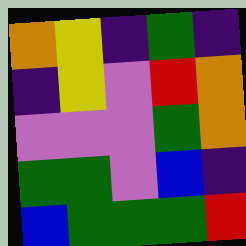[["orange", "yellow", "indigo", "green", "indigo"], ["indigo", "yellow", "violet", "red", "orange"], ["violet", "violet", "violet", "green", "orange"], ["green", "green", "violet", "blue", "indigo"], ["blue", "green", "green", "green", "red"]]